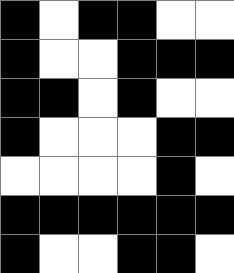[["black", "white", "black", "black", "white", "white"], ["black", "white", "white", "black", "black", "black"], ["black", "black", "white", "black", "white", "white"], ["black", "white", "white", "white", "black", "black"], ["white", "white", "white", "white", "black", "white"], ["black", "black", "black", "black", "black", "black"], ["black", "white", "white", "black", "black", "white"]]